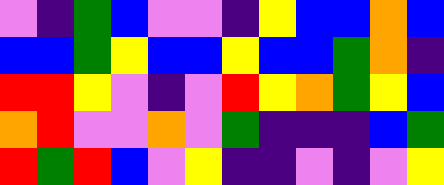[["violet", "indigo", "green", "blue", "violet", "violet", "indigo", "yellow", "blue", "blue", "orange", "blue"], ["blue", "blue", "green", "yellow", "blue", "blue", "yellow", "blue", "blue", "green", "orange", "indigo"], ["red", "red", "yellow", "violet", "indigo", "violet", "red", "yellow", "orange", "green", "yellow", "blue"], ["orange", "red", "violet", "violet", "orange", "violet", "green", "indigo", "indigo", "indigo", "blue", "green"], ["red", "green", "red", "blue", "violet", "yellow", "indigo", "indigo", "violet", "indigo", "violet", "yellow"]]